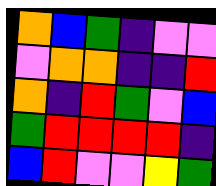[["orange", "blue", "green", "indigo", "violet", "violet"], ["violet", "orange", "orange", "indigo", "indigo", "red"], ["orange", "indigo", "red", "green", "violet", "blue"], ["green", "red", "red", "red", "red", "indigo"], ["blue", "red", "violet", "violet", "yellow", "green"]]